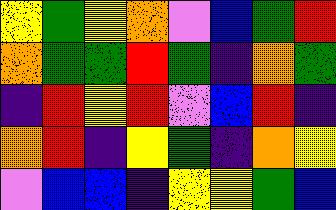[["yellow", "green", "yellow", "orange", "violet", "blue", "green", "red"], ["orange", "green", "green", "red", "green", "indigo", "orange", "green"], ["indigo", "red", "yellow", "red", "violet", "blue", "red", "indigo"], ["orange", "red", "indigo", "yellow", "green", "indigo", "orange", "yellow"], ["violet", "blue", "blue", "indigo", "yellow", "yellow", "green", "blue"]]